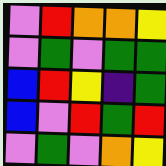[["violet", "red", "orange", "orange", "yellow"], ["violet", "green", "violet", "green", "green"], ["blue", "red", "yellow", "indigo", "green"], ["blue", "violet", "red", "green", "red"], ["violet", "green", "violet", "orange", "yellow"]]